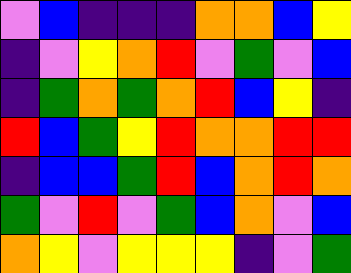[["violet", "blue", "indigo", "indigo", "indigo", "orange", "orange", "blue", "yellow"], ["indigo", "violet", "yellow", "orange", "red", "violet", "green", "violet", "blue"], ["indigo", "green", "orange", "green", "orange", "red", "blue", "yellow", "indigo"], ["red", "blue", "green", "yellow", "red", "orange", "orange", "red", "red"], ["indigo", "blue", "blue", "green", "red", "blue", "orange", "red", "orange"], ["green", "violet", "red", "violet", "green", "blue", "orange", "violet", "blue"], ["orange", "yellow", "violet", "yellow", "yellow", "yellow", "indigo", "violet", "green"]]